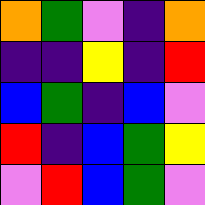[["orange", "green", "violet", "indigo", "orange"], ["indigo", "indigo", "yellow", "indigo", "red"], ["blue", "green", "indigo", "blue", "violet"], ["red", "indigo", "blue", "green", "yellow"], ["violet", "red", "blue", "green", "violet"]]